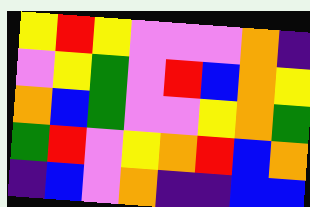[["yellow", "red", "yellow", "violet", "violet", "violet", "orange", "indigo"], ["violet", "yellow", "green", "violet", "red", "blue", "orange", "yellow"], ["orange", "blue", "green", "violet", "violet", "yellow", "orange", "green"], ["green", "red", "violet", "yellow", "orange", "red", "blue", "orange"], ["indigo", "blue", "violet", "orange", "indigo", "indigo", "blue", "blue"]]